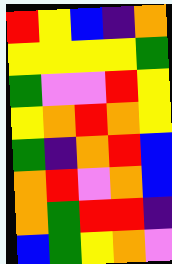[["red", "yellow", "blue", "indigo", "orange"], ["yellow", "yellow", "yellow", "yellow", "green"], ["green", "violet", "violet", "red", "yellow"], ["yellow", "orange", "red", "orange", "yellow"], ["green", "indigo", "orange", "red", "blue"], ["orange", "red", "violet", "orange", "blue"], ["orange", "green", "red", "red", "indigo"], ["blue", "green", "yellow", "orange", "violet"]]